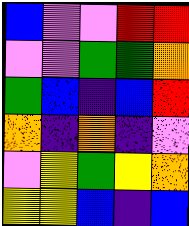[["blue", "violet", "violet", "red", "red"], ["violet", "violet", "green", "green", "orange"], ["green", "blue", "indigo", "blue", "red"], ["orange", "indigo", "orange", "indigo", "violet"], ["violet", "yellow", "green", "yellow", "orange"], ["yellow", "yellow", "blue", "indigo", "blue"]]